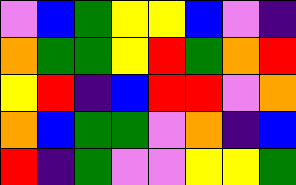[["violet", "blue", "green", "yellow", "yellow", "blue", "violet", "indigo"], ["orange", "green", "green", "yellow", "red", "green", "orange", "red"], ["yellow", "red", "indigo", "blue", "red", "red", "violet", "orange"], ["orange", "blue", "green", "green", "violet", "orange", "indigo", "blue"], ["red", "indigo", "green", "violet", "violet", "yellow", "yellow", "green"]]